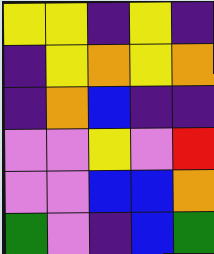[["yellow", "yellow", "indigo", "yellow", "indigo"], ["indigo", "yellow", "orange", "yellow", "orange"], ["indigo", "orange", "blue", "indigo", "indigo"], ["violet", "violet", "yellow", "violet", "red"], ["violet", "violet", "blue", "blue", "orange"], ["green", "violet", "indigo", "blue", "green"]]